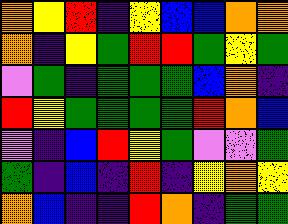[["orange", "yellow", "red", "indigo", "yellow", "blue", "blue", "orange", "orange"], ["orange", "indigo", "yellow", "green", "red", "red", "green", "yellow", "green"], ["violet", "green", "indigo", "green", "green", "green", "blue", "orange", "indigo"], ["red", "yellow", "green", "green", "green", "green", "red", "orange", "blue"], ["violet", "indigo", "blue", "red", "yellow", "green", "violet", "violet", "green"], ["green", "indigo", "blue", "indigo", "red", "indigo", "yellow", "orange", "yellow"], ["orange", "blue", "indigo", "indigo", "red", "orange", "indigo", "green", "green"]]